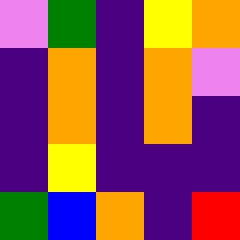[["violet", "green", "indigo", "yellow", "orange"], ["indigo", "orange", "indigo", "orange", "violet"], ["indigo", "orange", "indigo", "orange", "indigo"], ["indigo", "yellow", "indigo", "indigo", "indigo"], ["green", "blue", "orange", "indigo", "red"]]